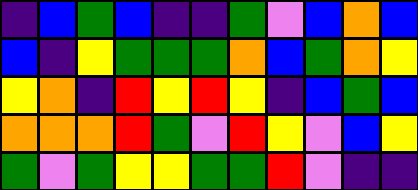[["indigo", "blue", "green", "blue", "indigo", "indigo", "green", "violet", "blue", "orange", "blue"], ["blue", "indigo", "yellow", "green", "green", "green", "orange", "blue", "green", "orange", "yellow"], ["yellow", "orange", "indigo", "red", "yellow", "red", "yellow", "indigo", "blue", "green", "blue"], ["orange", "orange", "orange", "red", "green", "violet", "red", "yellow", "violet", "blue", "yellow"], ["green", "violet", "green", "yellow", "yellow", "green", "green", "red", "violet", "indigo", "indigo"]]